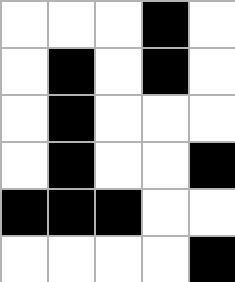[["white", "white", "white", "black", "white"], ["white", "black", "white", "black", "white"], ["white", "black", "white", "white", "white"], ["white", "black", "white", "white", "black"], ["black", "black", "black", "white", "white"], ["white", "white", "white", "white", "black"]]